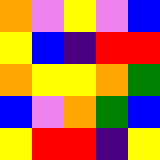[["orange", "violet", "yellow", "violet", "blue"], ["yellow", "blue", "indigo", "red", "red"], ["orange", "yellow", "yellow", "orange", "green"], ["blue", "violet", "orange", "green", "blue"], ["yellow", "red", "red", "indigo", "yellow"]]